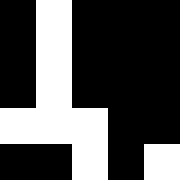[["black", "white", "black", "black", "black"], ["black", "white", "black", "black", "black"], ["black", "white", "black", "black", "black"], ["white", "white", "white", "black", "black"], ["black", "black", "white", "black", "white"]]